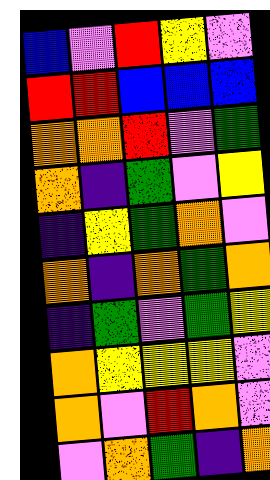[["blue", "violet", "red", "yellow", "violet"], ["red", "red", "blue", "blue", "blue"], ["orange", "orange", "red", "violet", "green"], ["orange", "indigo", "green", "violet", "yellow"], ["indigo", "yellow", "green", "orange", "violet"], ["orange", "indigo", "orange", "green", "orange"], ["indigo", "green", "violet", "green", "yellow"], ["orange", "yellow", "yellow", "yellow", "violet"], ["orange", "violet", "red", "orange", "violet"], ["violet", "orange", "green", "indigo", "orange"]]